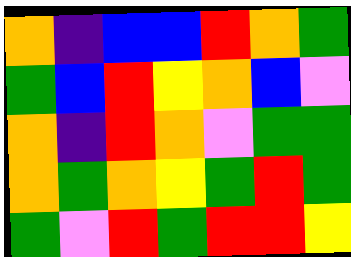[["orange", "indigo", "blue", "blue", "red", "orange", "green"], ["green", "blue", "red", "yellow", "orange", "blue", "violet"], ["orange", "indigo", "red", "orange", "violet", "green", "green"], ["orange", "green", "orange", "yellow", "green", "red", "green"], ["green", "violet", "red", "green", "red", "red", "yellow"]]